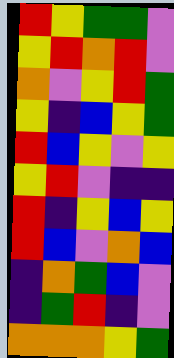[["red", "yellow", "green", "green", "violet"], ["yellow", "red", "orange", "red", "violet"], ["orange", "violet", "yellow", "red", "green"], ["yellow", "indigo", "blue", "yellow", "green"], ["red", "blue", "yellow", "violet", "yellow"], ["yellow", "red", "violet", "indigo", "indigo"], ["red", "indigo", "yellow", "blue", "yellow"], ["red", "blue", "violet", "orange", "blue"], ["indigo", "orange", "green", "blue", "violet"], ["indigo", "green", "red", "indigo", "violet"], ["orange", "orange", "orange", "yellow", "green"]]